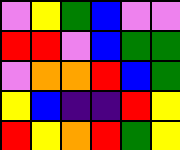[["violet", "yellow", "green", "blue", "violet", "violet"], ["red", "red", "violet", "blue", "green", "green"], ["violet", "orange", "orange", "red", "blue", "green"], ["yellow", "blue", "indigo", "indigo", "red", "yellow"], ["red", "yellow", "orange", "red", "green", "yellow"]]